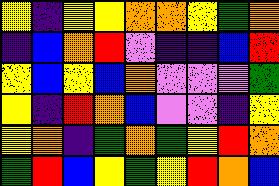[["yellow", "indigo", "yellow", "yellow", "orange", "orange", "yellow", "green", "orange"], ["indigo", "blue", "orange", "red", "violet", "indigo", "indigo", "blue", "red"], ["yellow", "blue", "yellow", "blue", "orange", "violet", "violet", "violet", "green"], ["yellow", "indigo", "red", "orange", "blue", "violet", "violet", "indigo", "yellow"], ["yellow", "orange", "indigo", "green", "orange", "green", "yellow", "red", "orange"], ["green", "red", "blue", "yellow", "green", "yellow", "red", "orange", "blue"]]